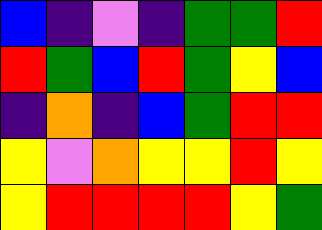[["blue", "indigo", "violet", "indigo", "green", "green", "red"], ["red", "green", "blue", "red", "green", "yellow", "blue"], ["indigo", "orange", "indigo", "blue", "green", "red", "red"], ["yellow", "violet", "orange", "yellow", "yellow", "red", "yellow"], ["yellow", "red", "red", "red", "red", "yellow", "green"]]